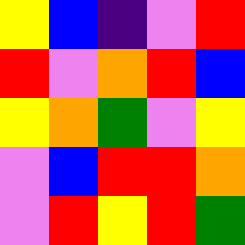[["yellow", "blue", "indigo", "violet", "red"], ["red", "violet", "orange", "red", "blue"], ["yellow", "orange", "green", "violet", "yellow"], ["violet", "blue", "red", "red", "orange"], ["violet", "red", "yellow", "red", "green"]]